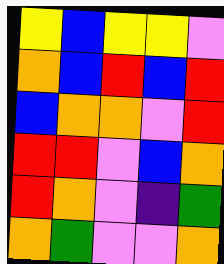[["yellow", "blue", "yellow", "yellow", "violet"], ["orange", "blue", "red", "blue", "red"], ["blue", "orange", "orange", "violet", "red"], ["red", "red", "violet", "blue", "orange"], ["red", "orange", "violet", "indigo", "green"], ["orange", "green", "violet", "violet", "orange"]]